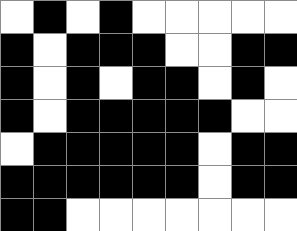[["white", "black", "white", "black", "white", "white", "white", "white", "white"], ["black", "white", "black", "black", "black", "white", "white", "black", "black"], ["black", "white", "black", "white", "black", "black", "white", "black", "white"], ["black", "white", "black", "black", "black", "black", "black", "white", "white"], ["white", "black", "black", "black", "black", "black", "white", "black", "black"], ["black", "black", "black", "black", "black", "black", "white", "black", "black"], ["black", "black", "white", "white", "white", "white", "white", "white", "white"]]